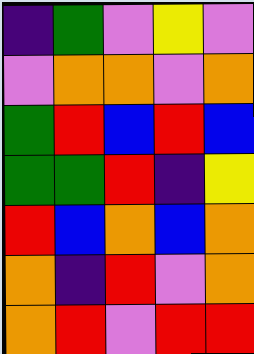[["indigo", "green", "violet", "yellow", "violet"], ["violet", "orange", "orange", "violet", "orange"], ["green", "red", "blue", "red", "blue"], ["green", "green", "red", "indigo", "yellow"], ["red", "blue", "orange", "blue", "orange"], ["orange", "indigo", "red", "violet", "orange"], ["orange", "red", "violet", "red", "red"]]